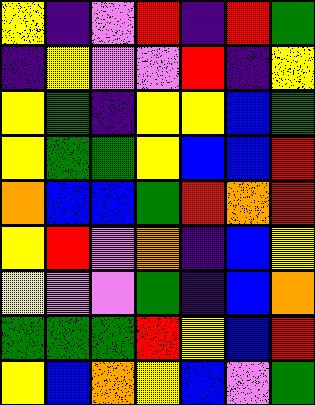[["yellow", "indigo", "violet", "red", "indigo", "red", "green"], ["indigo", "yellow", "violet", "violet", "red", "indigo", "yellow"], ["yellow", "green", "indigo", "yellow", "yellow", "blue", "green"], ["yellow", "green", "green", "yellow", "blue", "blue", "red"], ["orange", "blue", "blue", "green", "red", "orange", "red"], ["yellow", "red", "violet", "orange", "indigo", "blue", "yellow"], ["yellow", "violet", "violet", "green", "indigo", "blue", "orange"], ["green", "green", "green", "red", "yellow", "blue", "red"], ["yellow", "blue", "orange", "yellow", "blue", "violet", "green"]]